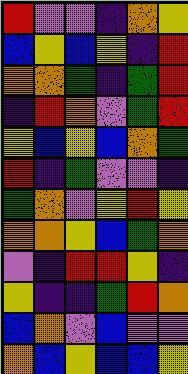[["red", "violet", "violet", "indigo", "orange", "yellow"], ["blue", "yellow", "blue", "yellow", "indigo", "red"], ["orange", "orange", "green", "indigo", "green", "red"], ["indigo", "red", "orange", "violet", "green", "red"], ["yellow", "blue", "yellow", "blue", "orange", "green"], ["red", "indigo", "green", "violet", "violet", "indigo"], ["green", "orange", "violet", "yellow", "red", "yellow"], ["orange", "orange", "yellow", "blue", "green", "orange"], ["violet", "indigo", "red", "red", "yellow", "indigo"], ["yellow", "indigo", "indigo", "green", "red", "orange"], ["blue", "orange", "violet", "blue", "violet", "violet"], ["orange", "blue", "yellow", "blue", "blue", "yellow"]]